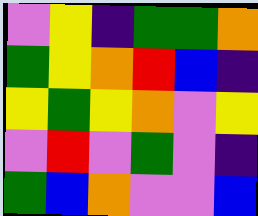[["violet", "yellow", "indigo", "green", "green", "orange"], ["green", "yellow", "orange", "red", "blue", "indigo"], ["yellow", "green", "yellow", "orange", "violet", "yellow"], ["violet", "red", "violet", "green", "violet", "indigo"], ["green", "blue", "orange", "violet", "violet", "blue"]]